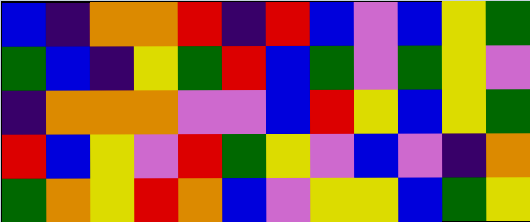[["blue", "indigo", "orange", "orange", "red", "indigo", "red", "blue", "violet", "blue", "yellow", "green"], ["green", "blue", "indigo", "yellow", "green", "red", "blue", "green", "violet", "green", "yellow", "violet"], ["indigo", "orange", "orange", "orange", "violet", "violet", "blue", "red", "yellow", "blue", "yellow", "green"], ["red", "blue", "yellow", "violet", "red", "green", "yellow", "violet", "blue", "violet", "indigo", "orange"], ["green", "orange", "yellow", "red", "orange", "blue", "violet", "yellow", "yellow", "blue", "green", "yellow"]]